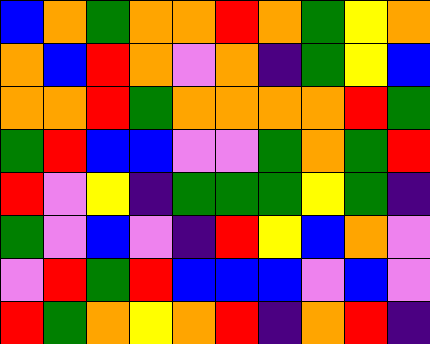[["blue", "orange", "green", "orange", "orange", "red", "orange", "green", "yellow", "orange"], ["orange", "blue", "red", "orange", "violet", "orange", "indigo", "green", "yellow", "blue"], ["orange", "orange", "red", "green", "orange", "orange", "orange", "orange", "red", "green"], ["green", "red", "blue", "blue", "violet", "violet", "green", "orange", "green", "red"], ["red", "violet", "yellow", "indigo", "green", "green", "green", "yellow", "green", "indigo"], ["green", "violet", "blue", "violet", "indigo", "red", "yellow", "blue", "orange", "violet"], ["violet", "red", "green", "red", "blue", "blue", "blue", "violet", "blue", "violet"], ["red", "green", "orange", "yellow", "orange", "red", "indigo", "orange", "red", "indigo"]]